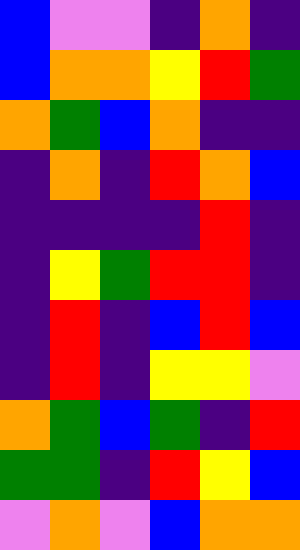[["blue", "violet", "violet", "indigo", "orange", "indigo"], ["blue", "orange", "orange", "yellow", "red", "green"], ["orange", "green", "blue", "orange", "indigo", "indigo"], ["indigo", "orange", "indigo", "red", "orange", "blue"], ["indigo", "indigo", "indigo", "indigo", "red", "indigo"], ["indigo", "yellow", "green", "red", "red", "indigo"], ["indigo", "red", "indigo", "blue", "red", "blue"], ["indigo", "red", "indigo", "yellow", "yellow", "violet"], ["orange", "green", "blue", "green", "indigo", "red"], ["green", "green", "indigo", "red", "yellow", "blue"], ["violet", "orange", "violet", "blue", "orange", "orange"]]